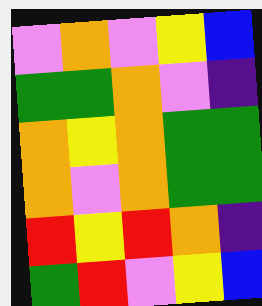[["violet", "orange", "violet", "yellow", "blue"], ["green", "green", "orange", "violet", "indigo"], ["orange", "yellow", "orange", "green", "green"], ["orange", "violet", "orange", "green", "green"], ["red", "yellow", "red", "orange", "indigo"], ["green", "red", "violet", "yellow", "blue"]]